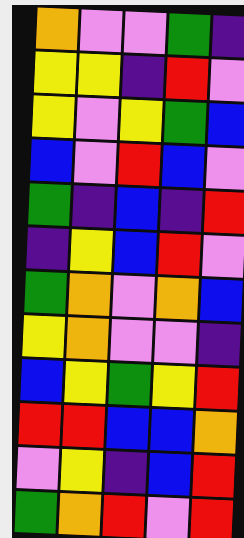[["orange", "violet", "violet", "green", "indigo"], ["yellow", "yellow", "indigo", "red", "violet"], ["yellow", "violet", "yellow", "green", "blue"], ["blue", "violet", "red", "blue", "violet"], ["green", "indigo", "blue", "indigo", "red"], ["indigo", "yellow", "blue", "red", "violet"], ["green", "orange", "violet", "orange", "blue"], ["yellow", "orange", "violet", "violet", "indigo"], ["blue", "yellow", "green", "yellow", "red"], ["red", "red", "blue", "blue", "orange"], ["violet", "yellow", "indigo", "blue", "red"], ["green", "orange", "red", "violet", "red"]]